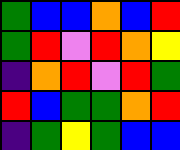[["green", "blue", "blue", "orange", "blue", "red"], ["green", "red", "violet", "red", "orange", "yellow"], ["indigo", "orange", "red", "violet", "red", "green"], ["red", "blue", "green", "green", "orange", "red"], ["indigo", "green", "yellow", "green", "blue", "blue"]]